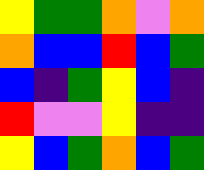[["yellow", "green", "green", "orange", "violet", "orange"], ["orange", "blue", "blue", "red", "blue", "green"], ["blue", "indigo", "green", "yellow", "blue", "indigo"], ["red", "violet", "violet", "yellow", "indigo", "indigo"], ["yellow", "blue", "green", "orange", "blue", "green"]]